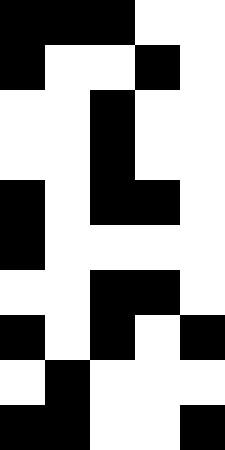[["black", "black", "black", "white", "white"], ["black", "white", "white", "black", "white"], ["white", "white", "black", "white", "white"], ["white", "white", "black", "white", "white"], ["black", "white", "black", "black", "white"], ["black", "white", "white", "white", "white"], ["white", "white", "black", "black", "white"], ["black", "white", "black", "white", "black"], ["white", "black", "white", "white", "white"], ["black", "black", "white", "white", "black"]]